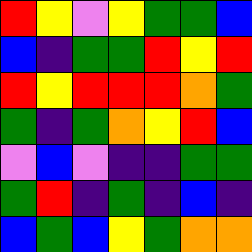[["red", "yellow", "violet", "yellow", "green", "green", "blue"], ["blue", "indigo", "green", "green", "red", "yellow", "red"], ["red", "yellow", "red", "red", "red", "orange", "green"], ["green", "indigo", "green", "orange", "yellow", "red", "blue"], ["violet", "blue", "violet", "indigo", "indigo", "green", "green"], ["green", "red", "indigo", "green", "indigo", "blue", "indigo"], ["blue", "green", "blue", "yellow", "green", "orange", "orange"]]